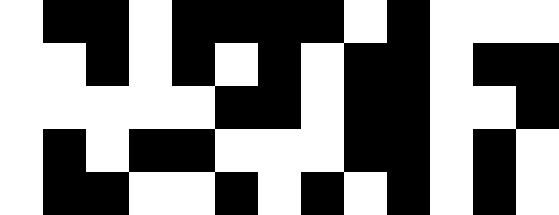[["white", "black", "black", "white", "black", "black", "black", "black", "white", "black", "white", "white", "white"], ["white", "white", "black", "white", "black", "white", "black", "white", "black", "black", "white", "black", "black"], ["white", "white", "white", "white", "white", "black", "black", "white", "black", "black", "white", "white", "black"], ["white", "black", "white", "black", "black", "white", "white", "white", "black", "black", "white", "black", "white"], ["white", "black", "black", "white", "white", "black", "white", "black", "white", "black", "white", "black", "white"]]